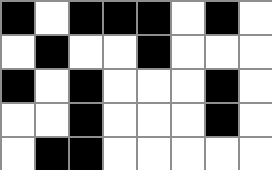[["black", "white", "black", "black", "black", "white", "black", "white"], ["white", "black", "white", "white", "black", "white", "white", "white"], ["black", "white", "black", "white", "white", "white", "black", "white"], ["white", "white", "black", "white", "white", "white", "black", "white"], ["white", "black", "black", "white", "white", "white", "white", "white"]]